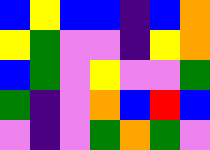[["blue", "yellow", "blue", "blue", "indigo", "blue", "orange"], ["yellow", "green", "violet", "violet", "indigo", "yellow", "orange"], ["blue", "green", "violet", "yellow", "violet", "violet", "green"], ["green", "indigo", "violet", "orange", "blue", "red", "blue"], ["violet", "indigo", "violet", "green", "orange", "green", "violet"]]